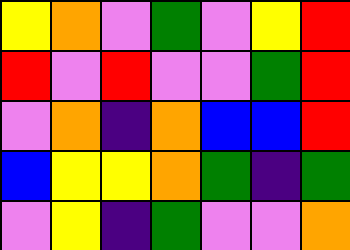[["yellow", "orange", "violet", "green", "violet", "yellow", "red"], ["red", "violet", "red", "violet", "violet", "green", "red"], ["violet", "orange", "indigo", "orange", "blue", "blue", "red"], ["blue", "yellow", "yellow", "orange", "green", "indigo", "green"], ["violet", "yellow", "indigo", "green", "violet", "violet", "orange"]]